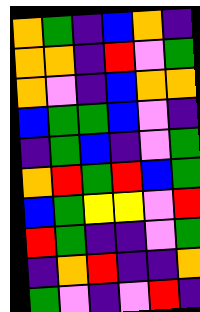[["orange", "green", "indigo", "blue", "orange", "indigo"], ["orange", "orange", "indigo", "red", "violet", "green"], ["orange", "violet", "indigo", "blue", "orange", "orange"], ["blue", "green", "green", "blue", "violet", "indigo"], ["indigo", "green", "blue", "indigo", "violet", "green"], ["orange", "red", "green", "red", "blue", "green"], ["blue", "green", "yellow", "yellow", "violet", "red"], ["red", "green", "indigo", "indigo", "violet", "green"], ["indigo", "orange", "red", "indigo", "indigo", "orange"], ["green", "violet", "indigo", "violet", "red", "indigo"]]